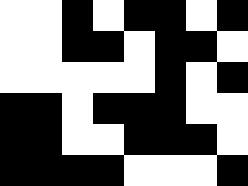[["white", "white", "black", "white", "black", "black", "white", "black"], ["white", "white", "black", "black", "white", "black", "black", "white"], ["white", "white", "white", "white", "white", "black", "white", "black"], ["black", "black", "white", "black", "black", "black", "white", "white"], ["black", "black", "white", "white", "black", "black", "black", "white"], ["black", "black", "black", "black", "white", "white", "white", "black"]]